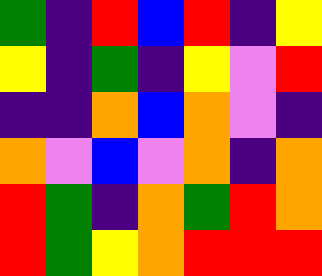[["green", "indigo", "red", "blue", "red", "indigo", "yellow"], ["yellow", "indigo", "green", "indigo", "yellow", "violet", "red"], ["indigo", "indigo", "orange", "blue", "orange", "violet", "indigo"], ["orange", "violet", "blue", "violet", "orange", "indigo", "orange"], ["red", "green", "indigo", "orange", "green", "red", "orange"], ["red", "green", "yellow", "orange", "red", "red", "red"]]